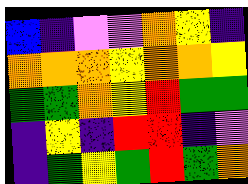[["blue", "indigo", "violet", "violet", "orange", "yellow", "indigo"], ["orange", "orange", "orange", "yellow", "orange", "orange", "yellow"], ["green", "green", "orange", "yellow", "red", "green", "green"], ["indigo", "yellow", "indigo", "red", "red", "indigo", "violet"], ["indigo", "green", "yellow", "green", "red", "green", "orange"]]